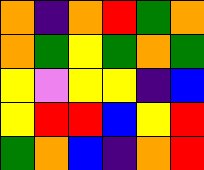[["orange", "indigo", "orange", "red", "green", "orange"], ["orange", "green", "yellow", "green", "orange", "green"], ["yellow", "violet", "yellow", "yellow", "indigo", "blue"], ["yellow", "red", "red", "blue", "yellow", "red"], ["green", "orange", "blue", "indigo", "orange", "red"]]